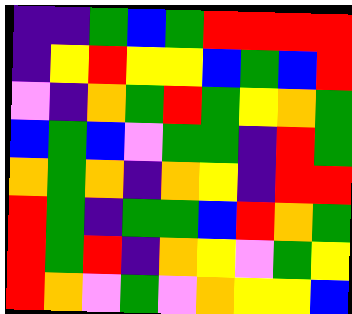[["indigo", "indigo", "green", "blue", "green", "red", "red", "red", "red"], ["indigo", "yellow", "red", "yellow", "yellow", "blue", "green", "blue", "red"], ["violet", "indigo", "orange", "green", "red", "green", "yellow", "orange", "green"], ["blue", "green", "blue", "violet", "green", "green", "indigo", "red", "green"], ["orange", "green", "orange", "indigo", "orange", "yellow", "indigo", "red", "red"], ["red", "green", "indigo", "green", "green", "blue", "red", "orange", "green"], ["red", "green", "red", "indigo", "orange", "yellow", "violet", "green", "yellow"], ["red", "orange", "violet", "green", "violet", "orange", "yellow", "yellow", "blue"]]